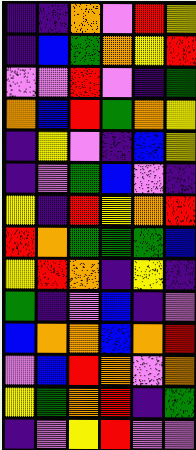[["indigo", "indigo", "orange", "violet", "red", "yellow"], ["indigo", "blue", "green", "orange", "yellow", "red"], ["violet", "violet", "red", "violet", "indigo", "green"], ["orange", "blue", "red", "green", "orange", "yellow"], ["indigo", "yellow", "violet", "indigo", "blue", "yellow"], ["indigo", "violet", "green", "blue", "violet", "indigo"], ["yellow", "indigo", "red", "yellow", "orange", "red"], ["red", "orange", "green", "green", "green", "blue"], ["yellow", "red", "orange", "indigo", "yellow", "indigo"], ["green", "indigo", "violet", "blue", "indigo", "violet"], ["blue", "orange", "orange", "blue", "orange", "red"], ["violet", "blue", "red", "orange", "violet", "orange"], ["yellow", "green", "orange", "red", "indigo", "green"], ["indigo", "violet", "yellow", "red", "violet", "violet"]]